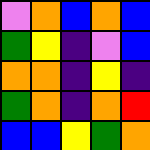[["violet", "orange", "blue", "orange", "blue"], ["green", "yellow", "indigo", "violet", "blue"], ["orange", "orange", "indigo", "yellow", "indigo"], ["green", "orange", "indigo", "orange", "red"], ["blue", "blue", "yellow", "green", "orange"]]